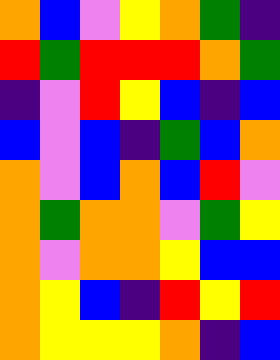[["orange", "blue", "violet", "yellow", "orange", "green", "indigo"], ["red", "green", "red", "red", "red", "orange", "green"], ["indigo", "violet", "red", "yellow", "blue", "indigo", "blue"], ["blue", "violet", "blue", "indigo", "green", "blue", "orange"], ["orange", "violet", "blue", "orange", "blue", "red", "violet"], ["orange", "green", "orange", "orange", "violet", "green", "yellow"], ["orange", "violet", "orange", "orange", "yellow", "blue", "blue"], ["orange", "yellow", "blue", "indigo", "red", "yellow", "red"], ["orange", "yellow", "yellow", "yellow", "orange", "indigo", "blue"]]